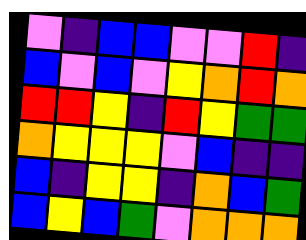[["violet", "indigo", "blue", "blue", "violet", "violet", "red", "indigo"], ["blue", "violet", "blue", "violet", "yellow", "orange", "red", "orange"], ["red", "red", "yellow", "indigo", "red", "yellow", "green", "green"], ["orange", "yellow", "yellow", "yellow", "violet", "blue", "indigo", "indigo"], ["blue", "indigo", "yellow", "yellow", "indigo", "orange", "blue", "green"], ["blue", "yellow", "blue", "green", "violet", "orange", "orange", "orange"]]